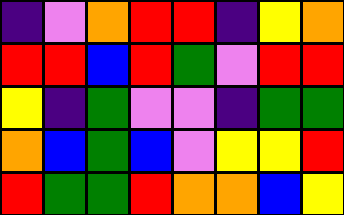[["indigo", "violet", "orange", "red", "red", "indigo", "yellow", "orange"], ["red", "red", "blue", "red", "green", "violet", "red", "red"], ["yellow", "indigo", "green", "violet", "violet", "indigo", "green", "green"], ["orange", "blue", "green", "blue", "violet", "yellow", "yellow", "red"], ["red", "green", "green", "red", "orange", "orange", "blue", "yellow"]]